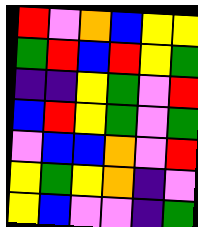[["red", "violet", "orange", "blue", "yellow", "yellow"], ["green", "red", "blue", "red", "yellow", "green"], ["indigo", "indigo", "yellow", "green", "violet", "red"], ["blue", "red", "yellow", "green", "violet", "green"], ["violet", "blue", "blue", "orange", "violet", "red"], ["yellow", "green", "yellow", "orange", "indigo", "violet"], ["yellow", "blue", "violet", "violet", "indigo", "green"]]